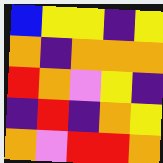[["blue", "yellow", "yellow", "indigo", "yellow"], ["orange", "indigo", "orange", "orange", "orange"], ["red", "orange", "violet", "yellow", "indigo"], ["indigo", "red", "indigo", "orange", "yellow"], ["orange", "violet", "red", "red", "orange"]]